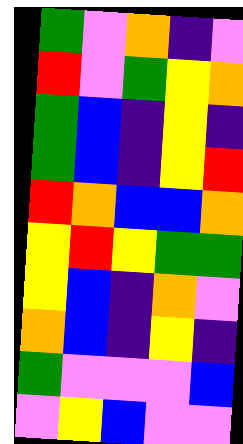[["green", "violet", "orange", "indigo", "violet"], ["red", "violet", "green", "yellow", "orange"], ["green", "blue", "indigo", "yellow", "indigo"], ["green", "blue", "indigo", "yellow", "red"], ["red", "orange", "blue", "blue", "orange"], ["yellow", "red", "yellow", "green", "green"], ["yellow", "blue", "indigo", "orange", "violet"], ["orange", "blue", "indigo", "yellow", "indigo"], ["green", "violet", "violet", "violet", "blue"], ["violet", "yellow", "blue", "violet", "violet"]]